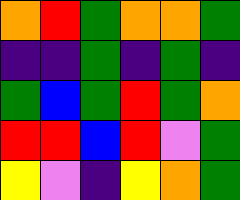[["orange", "red", "green", "orange", "orange", "green"], ["indigo", "indigo", "green", "indigo", "green", "indigo"], ["green", "blue", "green", "red", "green", "orange"], ["red", "red", "blue", "red", "violet", "green"], ["yellow", "violet", "indigo", "yellow", "orange", "green"]]